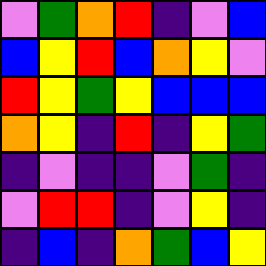[["violet", "green", "orange", "red", "indigo", "violet", "blue"], ["blue", "yellow", "red", "blue", "orange", "yellow", "violet"], ["red", "yellow", "green", "yellow", "blue", "blue", "blue"], ["orange", "yellow", "indigo", "red", "indigo", "yellow", "green"], ["indigo", "violet", "indigo", "indigo", "violet", "green", "indigo"], ["violet", "red", "red", "indigo", "violet", "yellow", "indigo"], ["indigo", "blue", "indigo", "orange", "green", "blue", "yellow"]]